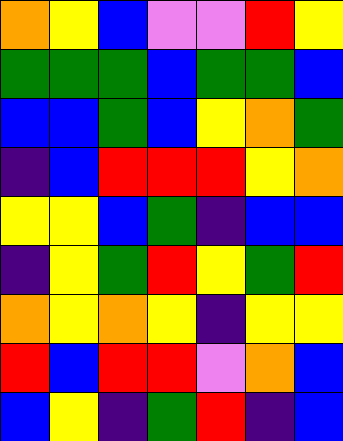[["orange", "yellow", "blue", "violet", "violet", "red", "yellow"], ["green", "green", "green", "blue", "green", "green", "blue"], ["blue", "blue", "green", "blue", "yellow", "orange", "green"], ["indigo", "blue", "red", "red", "red", "yellow", "orange"], ["yellow", "yellow", "blue", "green", "indigo", "blue", "blue"], ["indigo", "yellow", "green", "red", "yellow", "green", "red"], ["orange", "yellow", "orange", "yellow", "indigo", "yellow", "yellow"], ["red", "blue", "red", "red", "violet", "orange", "blue"], ["blue", "yellow", "indigo", "green", "red", "indigo", "blue"]]